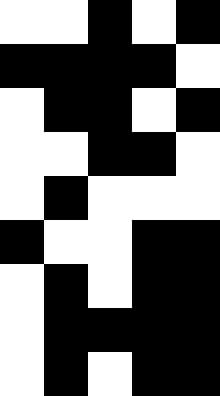[["white", "white", "black", "white", "black"], ["black", "black", "black", "black", "white"], ["white", "black", "black", "white", "black"], ["white", "white", "black", "black", "white"], ["white", "black", "white", "white", "white"], ["black", "white", "white", "black", "black"], ["white", "black", "white", "black", "black"], ["white", "black", "black", "black", "black"], ["white", "black", "white", "black", "black"]]